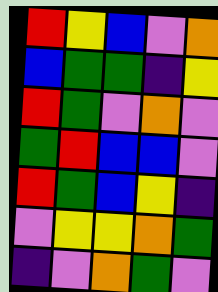[["red", "yellow", "blue", "violet", "orange"], ["blue", "green", "green", "indigo", "yellow"], ["red", "green", "violet", "orange", "violet"], ["green", "red", "blue", "blue", "violet"], ["red", "green", "blue", "yellow", "indigo"], ["violet", "yellow", "yellow", "orange", "green"], ["indigo", "violet", "orange", "green", "violet"]]